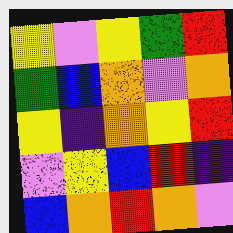[["yellow", "violet", "yellow", "green", "red"], ["green", "blue", "orange", "violet", "orange"], ["yellow", "indigo", "orange", "yellow", "red"], ["violet", "yellow", "blue", "red", "indigo"], ["blue", "orange", "red", "orange", "violet"]]